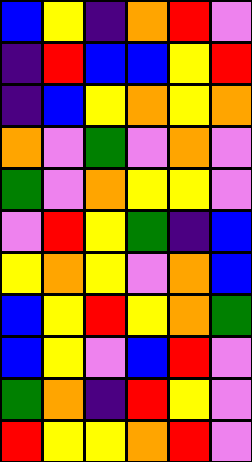[["blue", "yellow", "indigo", "orange", "red", "violet"], ["indigo", "red", "blue", "blue", "yellow", "red"], ["indigo", "blue", "yellow", "orange", "yellow", "orange"], ["orange", "violet", "green", "violet", "orange", "violet"], ["green", "violet", "orange", "yellow", "yellow", "violet"], ["violet", "red", "yellow", "green", "indigo", "blue"], ["yellow", "orange", "yellow", "violet", "orange", "blue"], ["blue", "yellow", "red", "yellow", "orange", "green"], ["blue", "yellow", "violet", "blue", "red", "violet"], ["green", "orange", "indigo", "red", "yellow", "violet"], ["red", "yellow", "yellow", "orange", "red", "violet"]]